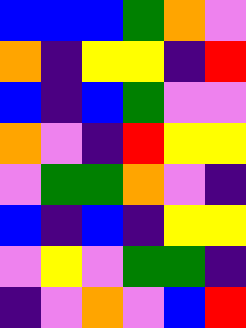[["blue", "blue", "blue", "green", "orange", "violet"], ["orange", "indigo", "yellow", "yellow", "indigo", "red"], ["blue", "indigo", "blue", "green", "violet", "violet"], ["orange", "violet", "indigo", "red", "yellow", "yellow"], ["violet", "green", "green", "orange", "violet", "indigo"], ["blue", "indigo", "blue", "indigo", "yellow", "yellow"], ["violet", "yellow", "violet", "green", "green", "indigo"], ["indigo", "violet", "orange", "violet", "blue", "red"]]